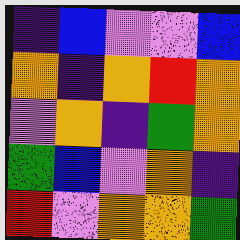[["indigo", "blue", "violet", "violet", "blue"], ["orange", "indigo", "orange", "red", "orange"], ["violet", "orange", "indigo", "green", "orange"], ["green", "blue", "violet", "orange", "indigo"], ["red", "violet", "orange", "orange", "green"]]